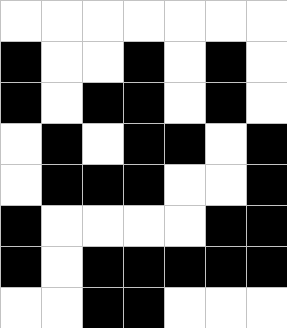[["white", "white", "white", "white", "white", "white", "white"], ["black", "white", "white", "black", "white", "black", "white"], ["black", "white", "black", "black", "white", "black", "white"], ["white", "black", "white", "black", "black", "white", "black"], ["white", "black", "black", "black", "white", "white", "black"], ["black", "white", "white", "white", "white", "black", "black"], ["black", "white", "black", "black", "black", "black", "black"], ["white", "white", "black", "black", "white", "white", "white"]]